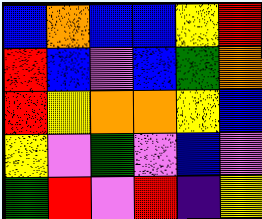[["blue", "orange", "blue", "blue", "yellow", "red"], ["red", "blue", "violet", "blue", "green", "orange"], ["red", "yellow", "orange", "orange", "yellow", "blue"], ["yellow", "violet", "green", "violet", "blue", "violet"], ["green", "red", "violet", "red", "indigo", "yellow"]]